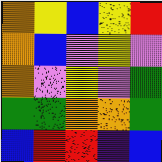[["orange", "yellow", "blue", "yellow", "red"], ["orange", "blue", "violet", "yellow", "violet"], ["orange", "violet", "yellow", "violet", "green"], ["green", "green", "orange", "orange", "green"], ["blue", "red", "red", "indigo", "blue"]]